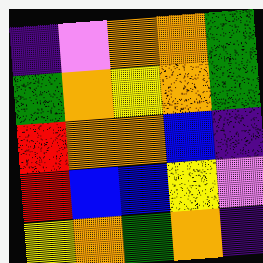[["indigo", "violet", "orange", "orange", "green"], ["green", "orange", "yellow", "orange", "green"], ["red", "orange", "orange", "blue", "indigo"], ["red", "blue", "blue", "yellow", "violet"], ["yellow", "orange", "green", "orange", "indigo"]]